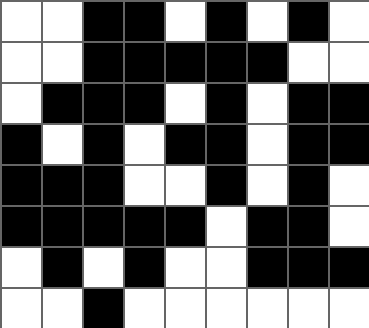[["white", "white", "black", "black", "white", "black", "white", "black", "white"], ["white", "white", "black", "black", "black", "black", "black", "white", "white"], ["white", "black", "black", "black", "white", "black", "white", "black", "black"], ["black", "white", "black", "white", "black", "black", "white", "black", "black"], ["black", "black", "black", "white", "white", "black", "white", "black", "white"], ["black", "black", "black", "black", "black", "white", "black", "black", "white"], ["white", "black", "white", "black", "white", "white", "black", "black", "black"], ["white", "white", "black", "white", "white", "white", "white", "white", "white"]]